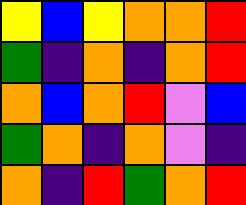[["yellow", "blue", "yellow", "orange", "orange", "red"], ["green", "indigo", "orange", "indigo", "orange", "red"], ["orange", "blue", "orange", "red", "violet", "blue"], ["green", "orange", "indigo", "orange", "violet", "indigo"], ["orange", "indigo", "red", "green", "orange", "red"]]